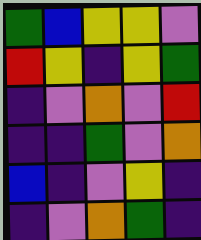[["green", "blue", "yellow", "yellow", "violet"], ["red", "yellow", "indigo", "yellow", "green"], ["indigo", "violet", "orange", "violet", "red"], ["indigo", "indigo", "green", "violet", "orange"], ["blue", "indigo", "violet", "yellow", "indigo"], ["indigo", "violet", "orange", "green", "indigo"]]